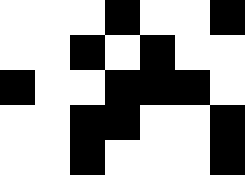[["white", "white", "white", "black", "white", "white", "black"], ["white", "white", "black", "white", "black", "white", "white"], ["black", "white", "white", "black", "black", "black", "white"], ["white", "white", "black", "black", "white", "white", "black"], ["white", "white", "black", "white", "white", "white", "black"]]